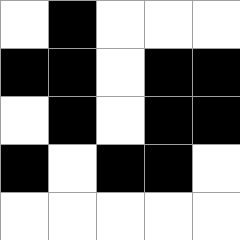[["white", "black", "white", "white", "white"], ["black", "black", "white", "black", "black"], ["white", "black", "white", "black", "black"], ["black", "white", "black", "black", "white"], ["white", "white", "white", "white", "white"]]